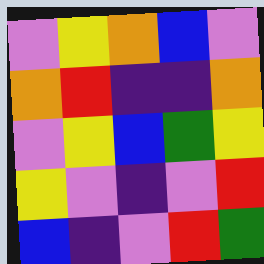[["violet", "yellow", "orange", "blue", "violet"], ["orange", "red", "indigo", "indigo", "orange"], ["violet", "yellow", "blue", "green", "yellow"], ["yellow", "violet", "indigo", "violet", "red"], ["blue", "indigo", "violet", "red", "green"]]